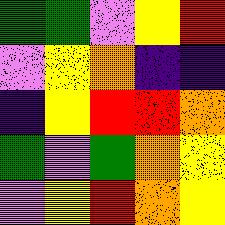[["green", "green", "violet", "yellow", "red"], ["violet", "yellow", "orange", "indigo", "indigo"], ["indigo", "yellow", "red", "red", "orange"], ["green", "violet", "green", "orange", "yellow"], ["violet", "yellow", "red", "orange", "yellow"]]